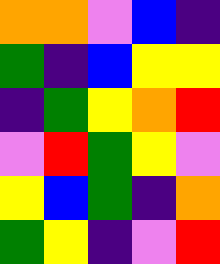[["orange", "orange", "violet", "blue", "indigo"], ["green", "indigo", "blue", "yellow", "yellow"], ["indigo", "green", "yellow", "orange", "red"], ["violet", "red", "green", "yellow", "violet"], ["yellow", "blue", "green", "indigo", "orange"], ["green", "yellow", "indigo", "violet", "red"]]